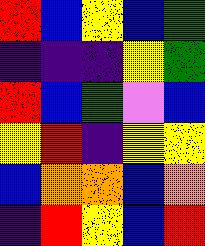[["red", "blue", "yellow", "blue", "green"], ["indigo", "indigo", "indigo", "yellow", "green"], ["red", "blue", "green", "violet", "blue"], ["yellow", "red", "indigo", "yellow", "yellow"], ["blue", "orange", "orange", "blue", "orange"], ["indigo", "red", "yellow", "blue", "red"]]